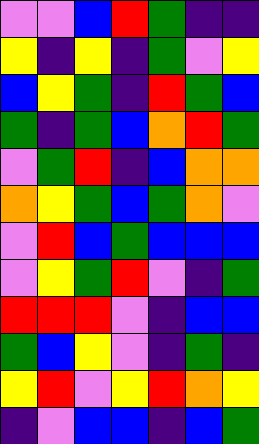[["violet", "violet", "blue", "red", "green", "indigo", "indigo"], ["yellow", "indigo", "yellow", "indigo", "green", "violet", "yellow"], ["blue", "yellow", "green", "indigo", "red", "green", "blue"], ["green", "indigo", "green", "blue", "orange", "red", "green"], ["violet", "green", "red", "indigo", "blue", "orange", "orange"], ["orange", "yellow", "green", "blue", "green", "orange", "violet"], ["violet", "red", "blue", "green", "blue", "blue", "blue"], ["violet", "yellow", "green", "red", "violet", "indigo", "green"], ["red", "red", "red", "violet", "indigo", "blue", "blue"], ["green", "blue", "yellow", "violet", "indigo", "green", "indigo"], ["yellow", "red", "violet", "yellow", "red", "orange", "yellow"], ["indigo", "violet", "blue", "blue", "indigo", "blue", "green"]]